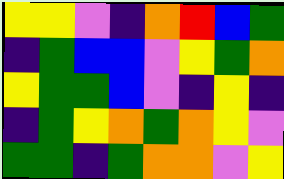[["yellow", "yellow", "violet", "indigo", "orange", "red", "blue", "green"], ["indigo", "green", "blue", "blue", "violet", "yellow", "green", "orange"], ["yellow", "green", "green", "blue", "violet", "indigo", "yellow", "indigo"], ["indigo", "green", "yellow", "orange", "green", "orange", "yellow", "violet"], ["green", "green", "indigo", "green", "orange", "orange", "violet", "yellow"]]